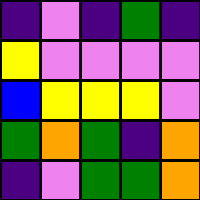[["indigo", "violet", "indigo", "green", "indigo"], ["yellow", "violet", "violet", "violet", "violet"], ["blue", "yellow", "yellow", "yellow", "violet"], ["green", "orange", "green", "indigo", "orange"], ["indigo", "violet", "green", "green", "orange"]]